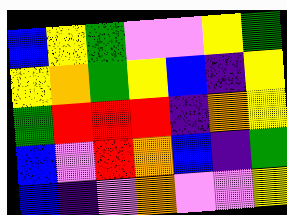[["blue", "yellow", "green", "violet", "violet", "yellow", "green"], ["yellow", "orange", "green", "yellow", "blue", "indigo", "yellow"], ["green", "red", "red", "red", "indigo", "orange", "yellow"], ["blue", "violet", "red", "orange", "blue", "indigo", "green"], ["blue", "indigo", "violet", "orange", "violet", "violet", "yellow"]]